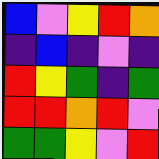[["blue", "violet", "yellow", "red", "orange"], ["indigo", "blue", "indigo", "violet", "indigo"], ["red", "yellow", "green", "indigo", "green"], ["red", "red", "orange", "red", "violet"], ["green", "green", "yellow", "violet", "red"]]